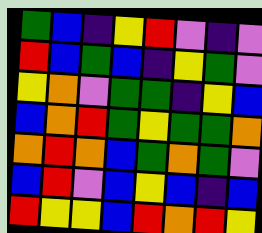[["green", "blue", "indigo", "yellow", "red", "violet", "indigo", "violet"], ["red", "blue", "green", "blue", "indigo", "yellow", "green", "violet"], ["yellow", "orange", "violet", "green", "green", "indigo", "yellow", "blue"], ["blue", "orange", "red", "green", "yellow", "green", "green", "orange"], ["orange", "red", "orange", "blue", "green", "orange", "green", "violet"], ["blue", "red", "violet", "blue", "yellow", "blue", "indigo", "blue"], ["red", "yellow", "yellow", "blue", "red", "orange", "red", "yellow"]]